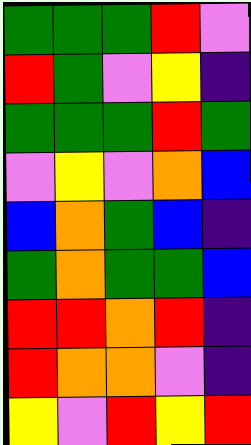[["green", "green", "green", "red", "violet"], ["red", "green", "violet", "yellow", "indigo"], ["green", "green", "green", "red", "green"], ["violet", "yellow", "violet", "orange", "blue"], ["blue", "orange", "green", "blue", "indigo"], ["green", "orange", "green", "green", "blue"], ["red", "red", "orange", "red", "indigo"], ["red", "orange", "orange", "violet", "indigo"], ["yellow", "violet", "red", "yellow", "red"]]